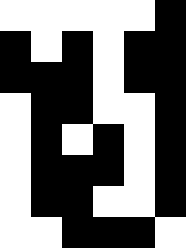[["white", "white", "white", "white", "white", "black"], ["black", "white", "black", "white", "black", "black"], ["black", "black", "black", "white", "black", "black"], ["white", "black", "black", "white", "white", "black"], ["white", "black", "white", "black", "white", "black"], ["white", "black", "black", "black", "white", "black"], ["white", "black", "black", "white", "white", "black"], ["white", "white", "black", "black", "black", "white"]]